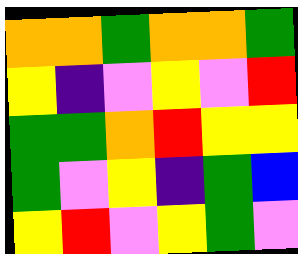[["orange", "orange", "green", "orange", "orange", "green"], ["yellow", "indigo", "violet", "yellow", "violet", "red"], ["green", "green", "orange", "red", "yellow", "yellow"], ["green", "violet", "yellow", "indigo", "green", "blue"], ["yellow", "red", "violet", "yellow", "green", "violet"]]